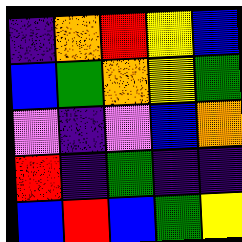[["indigo", "orange", "red", "yellow", "blue"], ["blue", "green", "orange", "yellow", "green"], ["violet", "indigo", "violet", "blue", "orange"], ["red", "indigo", "green", "indigo", "indigo"], ["blue", "red", "blue", "green", "yellow"]]